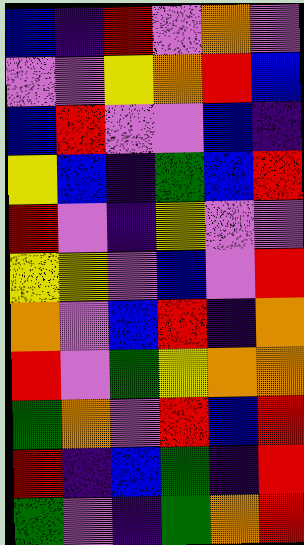[["blue", "indigo", "red", "violet", "orange", "violet"], ["violet", "violet", "yellow", "orange", "red", "blue"], ["blue", "red", "violet", "violet", "blue", "indigo"], ["yellow", "blue", "indigo", "green", "blue", "red"], ["red", "violet", "indigo", "yellow", "violet", "violet"], ["yellow", "yellow", "violet", "blue", "violet", "red"], ["orange", "violet", "blue", "red", "indigo", "orange"], ["red", "violet", "green", "yellow", "orange", "orange"], ["green", "orange", "violet", "red", "blue", "red"], ["red", "indigo", "blue", "green", "indigo", "red"], ["green", "violet", "indigo", "green", "orange", "red"]]